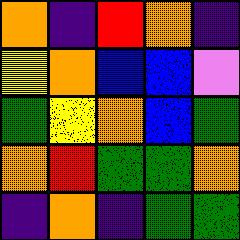[["orange", "indigo", "red", "orange", "indigo"], ["yellow", "orange", "blue", "blue", "violet"], ["green", "yellow", "orange", "blue", "green"], ["orange", "red", "green", "green", "orange"], ["indigo", "orange", "indigo", "green", "green"]]